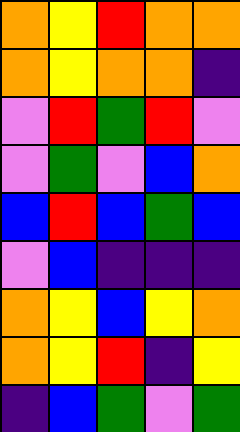[["orange", "yellow", "red", "orange", "orange"], ["orange", "yellow", "orange", "orange", "indigo"], ["violet", "red", "green", "red", "violet"], ["violet", "green", "violet", "blue", "orange"], ["blue", "red", "blue", "green", "blue"], ["violet", "blue", "indigo", "indigo", "indigo"], ["orange", "yellow", "blue", "yellow", "orange"], ["orange", "yellow", "red", "indigo", "yellow"], ["indigo", "blue", "green", "violet", "green"]]